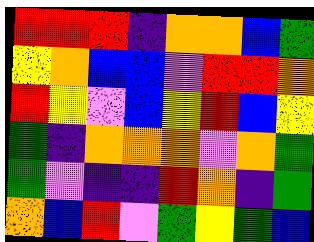[["red", "red", "red", "indigo", "orange", "orange", "blue", "green"], ["yellow", "orange", "blue", "blue", "violet", "red", "red", "orange"], ["red", "yellow", "violet", "blue", "yellow", "red", "blue", "yellow"], ["green", "indigo", "orange", "orange", "orange", "violet", "orange", "green"], ["green", "violet", "indigo", "indigo", "red", "orange", "indigo", "green"], ["orange", "blue", "red", "violet", "green", "yellow", "green", "blue"]]